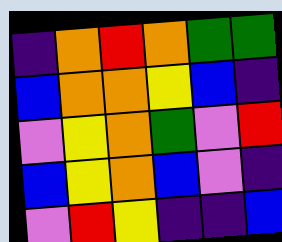[["indigo", "orange", "red", "orange", "green", "green"], ["blue", "orange", "orange", "yellow", "blue", "indigo"], ["violet", "yellow", "orange", "green", "violet", "red"], ["blue", "yellow", "orange", "blue", "violet", "indigo"], ["violet", "red", "yellow", "indigo", "indigo", "blue"]]